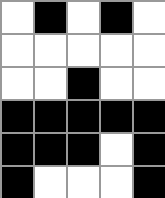[["white", "black", "white", "black", "white"], ["white", "white", "white", "white", "white"], ["white", "white", "black", "white", "white"], ["black", "black", "black", "black", "black"], ["black", "black", "black", "white", "black"], ["black", "white", "white", "white", "black"]]